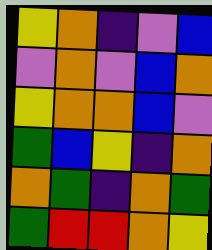[["yellow", "orange", "indigo", "violet", "blue"], ["violet", "orange", "violet", "blue", "orange"], ["yellow", "orange", "orange", "blue", "violet"], ["green", "blue", "yellow", "indigo", "orange"], ["orange", "green", "indigo", "orange", "green"], ["green", "red", "red", "orange", "yellow"]]